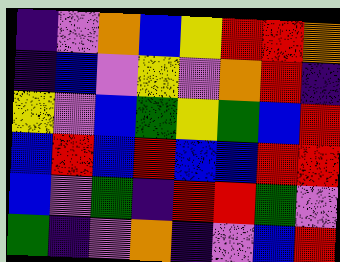[["indigo", "violet", "orange", "blue", "yellow", "red", "red", "orange"], ["indigo", "blue", "violet", "yellow", "violet", "orange", "red", "indigo"], ["yellow", "violet", "blue", "green", "yellow", "green", "blue", "red"], ["blue", "red", "blue", "red", "blue", "blue", "red", "red"], ["blue", "violet", "green", "indigo", "red", "red", "green", "violet"], ["green", "indigo", "violet", "orange", "indigo", "violet", "blue", "red"]]